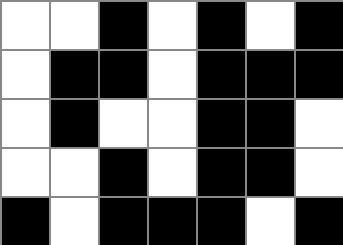[["white", "white", "black", "white", "black", "white", "black"], ["white", "black", "black", "white", "black", "black", "black"], ["white", "black", "white", "white", "black", "black", "white"], ["white", "white", "black", "white", "black", "black", "white"], ["black", "white", "black", "black", "black", "white", "black"]]